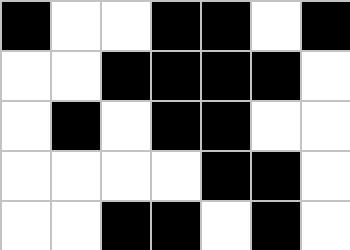[["black", "white", "white", "black", "black", "white", "black"], ["white", "white", "black", "black", "black", "black", "white"], ["white", "black", "white", "black", "black", "white", "white"], ["white", "white", "white", "white", "black", "black", "white"], ["white", "white", "black", "black", "white", "black", "white"]]